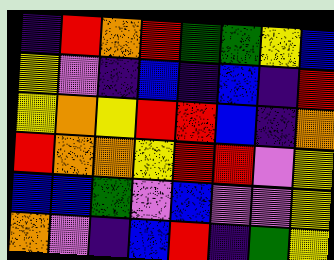[["indigo", "red", "orange", "red", "green", "green", "yellow", "blue"], ["yellow", "violet", "indigo", "blue", "indigo", "blue", "indigo", "red"], ["yellow", "orange", "yellow", "red", "red", "blue", "indigo", "orange"], ["red", "orange", "orange", "yellow", "red", "red", "violet", "yellow"], ["blue", "blue", "green", "violet", "blue", "violet", "violet", "yellow"], ["orange", "violet", "indigo", "blue", "red", "indigo", "green", "yellow"]]